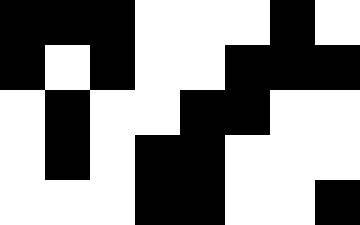[["black", "black", "black", "white", "white", "white", "black", "white"], ["black", "white", "black", "white", "white", "black", "black", "black"], ["white", "black", "white", "white", "black", "black", "white", "white"], ["white", "black", "white", "black", "black", "white", "white", "white"], ["white", "white", "white", "black", "black", "white", "white", "black"]]